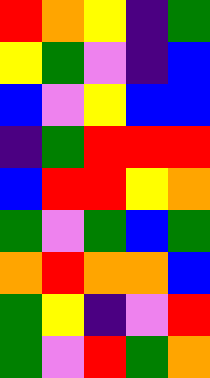[["red", "orange", "yellow", "indigo", "green"], ["yellow", "green", "violet", "indigo", "blue"], ["blue", "violet", "yellow", "blue", "blue"], ["indigo", "green", "red", "red", "red"], ["blue", "red", "red", "yellow", "orange"], ["green", "violet", "green", "blue", "green"], ["orange", "red", "orange", "orange", "blue"], ["green", "yellow", "indigo", "violet", "red"], ["green", "violet", "red", "green", "orange"]]